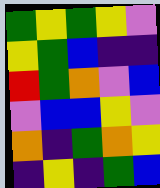[["green", "yellow", "green", "yellow", "violet"], ["yellow", "green", "blue", "indigo", "indigo"], ["red", "green", "orange", "violet", "blue"], ["violet", "blue", "blue", "yellow", "violet"], ["orange", "indigo", "green", "orange", "yellow"], ["indigo", "yellow", "indigo", "green", "blue"]]